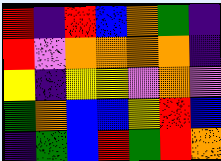[["red", "indigo", "red", "blue", "orange", "green", "indigo"], ["red", "violet", "orange", "orange", "orange", "orange", "indigo"], ["yellow", "indigo", "yellow", "yellow", "violet", "orange", "violet"], ["green", "orange", "blue", "blue", "yellow", "red", "blue"], ["indigo", "green", "blue", "red", "green", "red", "orange"]]